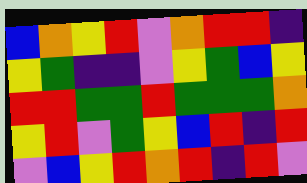[["blue", "orange", "yellow", "red", "violet", "orange", "red", "red", "indigo"], ["yellow", "green", "indigo", "indigo", "violet", "yellow", "green", "blue", "yellow"], ["red", "red", "green", "green", "red", "green", "green", "green", "orange"], ["yellow", "red", "violet", "green", "yellow", "blue", "red", "indigo", "red"], ["violet", "blue", "yellow", "red", "orange", "red", "indigo", "red", "violet"]]